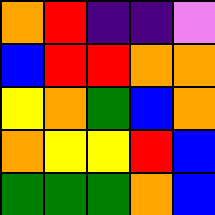[["orange", "red", "indigo", "indigo", "violet"], ["blue", "red", "red", "orange", "orange"], ["yellow", "orange", "green", "blue", "orange"], ["orange", "yellow", "yellow", "red", "blue"], ["green", "green", "green", "orange", "blue"]]